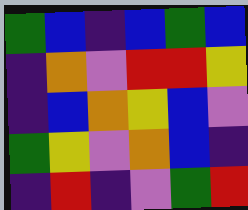[["green", "blue", "indigo", "blue", "green", "blue"], ["indigo", "orange", "violet", "red", "red", "yellow"], ["indigo", "blue", "orange", "yellow", "blue", "violet"], ["green", "yellow", "violet", "orange", "blue", "indigo"], ["indigo", "red", "indigo", "violet", "green", "red"]]